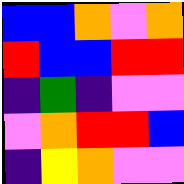[["blue", "blue", "orange", "violet", "orange"], ["red", "blue", "blue", "red", "red"], ["indigo", "green", "indigo", "violet", "violet"], ["violet", "orange", "red", "red", "blue"], ["indigo", "yellow", "orange", "violet", "violet"]]